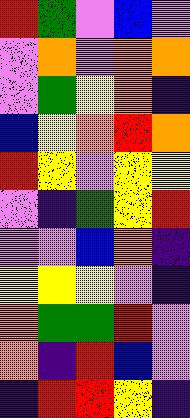[["red", "green", "violet", "blue", "violet"], ["violet", "orange", "violet", "orange", "orange"], ["violet", "green", "yellow", "orange", "indigo"], ["blue", "yellow", "orange", "red", "orange"], ["red", "yellow", "violet", "yellow", "yellow"], ["violet", "indigo", "green", "yellow", "red"], ["violet", "violet", "blue", "orange", "indigo"], ["yellow", "yellow", "yellow", "violet", "indigo"], ["orange", "green", "green", "red", "violet"], ["orange", "indigo", "red", "blue", "violet"], ["indigo", "red", "red", "yellow", "indigo"]]